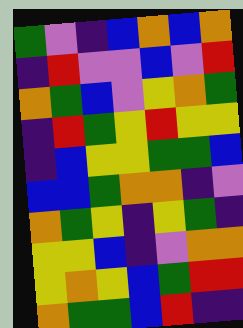[["green", "violet", "indigo", "blue", "orange", "blue", "orange"], ["indigo", "red", "violet", "violet", "blue", "violet", "red"], ["orange", "green", "blue", "violet", "yellow", "orange", "green"], ["indigo", "red", "green", "yellow", "red", "yellow", "yellow"], ["indigo", "blue", "yellow", "yellow", "green", "green", "blue"], ["blue", "blue", "green", "orange", "orange", "indigo", "violet"], ["orange", "green", "yellow", "indigo", "yellow", "green", "indigo"], ["yellow", "yellow", "blue", "indigo", "violet", "orange", "orange"], ["yellow", "orange", "yellow", "blue", "green", "red", "red"], ["orange", "green", "green", "blue", "red", "indigo", "indigo"]]